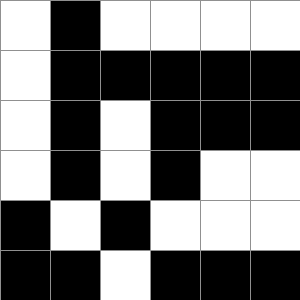[["white", "black", "white", "white", "white", "white"], ["white", "black", "black", "black", "black", "black"], ["white", "black", "white", "black", "black", "black"], ["white", "black", "white", "black", "white", "white"], ["black", "white", "black", "white", "white", "white"], ["black", "black", "white", "black", "black", "black"]]